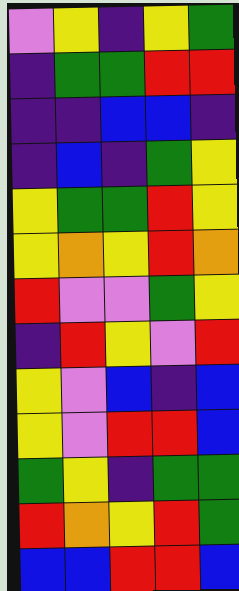[["violet", "yellow", "indigo", "yellow", "green"], ["indigo", "green", "green", "red", "red"], ["indigo", "indigo", "blue", "blue", "indigo"], ["indigo", "blue", "indigo", "green", "yellow"], ["yellow", "green", "green", "red", "yellow"], ["yellow", "orange", "yellow", "red", "orange"], ["red", "violet", "violet", "green", "yellow"], ["indigo", "red", "yellow", "violet", "red"], ["yellow", "violet", "blue", "indigo", "blue"], ["yellow", "violet", "red", "red", "blue"], ["green", "yellow", "indigo", "green", "green"], ["red", "orange", "yellow", "red", "green"], ["blue", "blue", "red", "red", "blue"]]